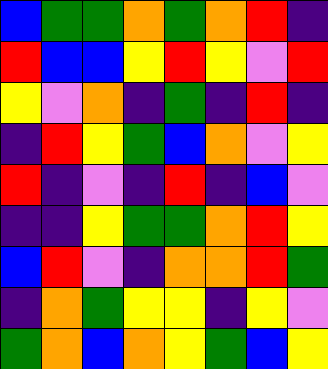[["blue", "green", "green", "orange", "green", "orange", "red", "indigo"], ["red", "blue", "blue", "yellow", "red", "yellow", "violet", "red"], ["yellow", "violet", "orange", "indigo", "green", "indigo", "red", "indigo"], ["indigo", "red", "yellow", "green", "blue", "orange", "violet", "yellow"], ["red", "indigo", "violet", "indigo", "red", "indigo", "blue", "violet"], ["indigo", "indigo", "yellow", "green", "green", "orange", "red", "yellow"], ["blue", "red", "violet", "indigo", "orange", "orange", "red", "green"], ["indigo", "orange", "green", "yellow", "yellow", "indigo", "yellow", "violet"], ["green", "orange", "blue", "orange", "yellow", "green", "blue", "yellow"]]